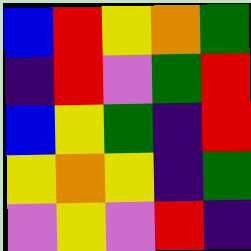[["blue", "red", "yellow", "orange", "green"], ["indigo", "red", "violet", "green", "red"], ["blue", "yellow", "green", "indigo", "red"], ["yellow", "orange", "yellow", "indigo", "green"], ["violet", "yellow", "violet", "red", "indigo"]]